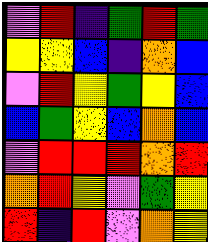[["violet", "red", "indigo", "green", "red", "green"], ["yellow", "yellow", "blue", "indigo", "orange", "blue"], ["violet", "red", "yellow", "green", "yellow", "blue"], ["blue", "green", "yellow", "blue", "orange", "blue"], ["violet", "red", "red", "red", "orange", "red"], ["orange", "red", "yellow", "violet", "green", "yellow"], ["red", "indigo", "red", "violet", "orange", "yellow"]]